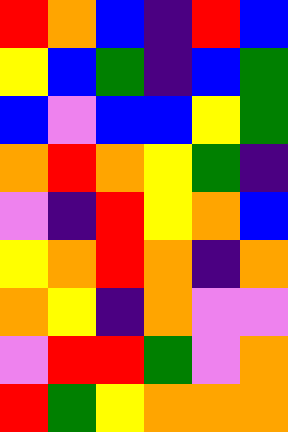[["red", "orange", "blue", "indigo", "red", "blue"], ["yellow", "blue", "green", "indigo", "blue", "green"], ["blue", "violet", "blue", "blue", "yellow", "green"], ["orange", "red", "orange", "yellow", "green", "indigo"], ["violet", "indigo", "red", "yellow", "orange", "blue"], ["yellow", "orange", "red", "orange", "indigo", "orange"], ["orange", "yellow", "indigo", "orange", "violet", "violet"], ["violet", "red", "red", "green", "violet", "orange"], ["red", "green", "yellow", "orange", "orange", "orange"]]